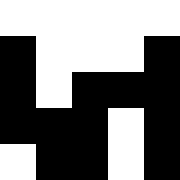[["white", "white", "white", "white", "white"], ["black", "white", "white", "white", "black"], ["black", "white", "black", "black", "black"], ["black", "black", "black", "white", "black"], ["white", "black", "black", "white", "black"]]